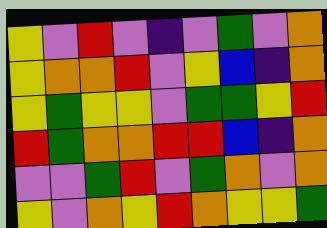[["yellow", "violet", "red", "violet", "indigo", "violet", "green", "violet", "orange"], ["yellow", "orange", "orange", "red", "violet", "yellow", "blue", "indigo", "orange"], ["yellow", "green", "yellow", "yellow", "violet", "green", "green", "yellow", "red"], ["red", "green", "orange", "orange", "red", "red", "blue", "indigo", "orange"], ["violet", "violet", "green", "red", "violet", "green", "orange", "violet", "orange"], ["yellow", "violet", "orange", "yellow", "red", "orange", "yellow", "yellow", "green"]]